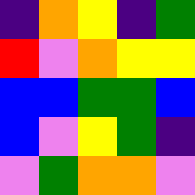[["indigo", "orange", "yellow", "indigo", "green"], ["red", "violet", "orange", "yellow", "yellow"], ["blue", "blue", "green", "green", "blue"], ["blue", "violet", "yellow", "green", "indigo"], ["violet", "green", "orange", "orange", "violet"]]